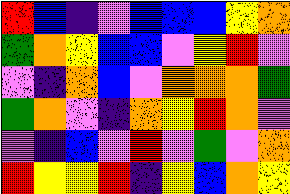[["red", "blue", "indigo", "violet", "blue", "blue", "blue", "yellow", "orange"], ["green", "orange", "yellow", "blue", "blue", "violet", "yellow", "red", "violet"], ["violet", "indigo", "orange", "blue", "violet", "orange", "orange", "orange", "green"], ["green", "orange", "violet", "indigo", "orange", "yellow", "red", "orange", "violet"], ["violet", "indigo", "blue", "violet", "red", "violet", "green", "violet", "orange"], ["red", "yellow", "yellow", "red", "indigo", "yellow", "blue", "orange", "yellow"]]